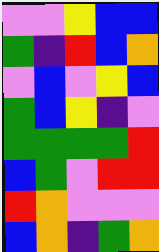[["violet", "violet", "yellow", "blue", "blue"], ["green", "indigo", "red", "blue", "orange"], ["violet", "blue", "violet", "yellow", "blue"], ["green", "blue", "yellow", "indigo", "violet"], ["green", "green", "green", "green", "red"], ["blue", "green", "violet", "red", "red"], ["red", "orange", "violet", "violet", "violet"], ["blue", "orange", "indigo", "green", "orange"]]